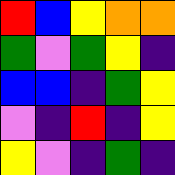[["red", "blue", "yellow", "orange", "orange"], ["green", "violet", "green", "yellow", "indigo"], ["blue", "blue", "indigo", "green", "yellow"], ["violet", "indigo", "red", "indigo", "yellow"], ["yellow", "violet", "indigo", "green", "indigo"]]